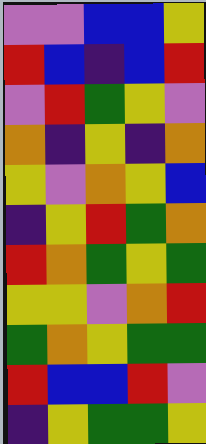[["violet", "violet", "blue", "blue", "yellow"], ["red", "blue", "indigo", "blue", "red"], ["violet", "red", "green", "yellow", "violet"], ["orange", "indigo", "yellow", "indigo", "orange"], ["yellow", "violet", "orange", "yellow", "blue"], ["indigo", "yellow", "red", "green", "orange"], ["red", "orange", "green", "yellow", "green"], ["yellow", "yellow", "violet", "orange", "red"], ["green", "orange", "yellow", "green", "green"], ["red", "blue", "blue", "red", "violet"], ["indigo", "yellow", "green", "green", "yellow"]]